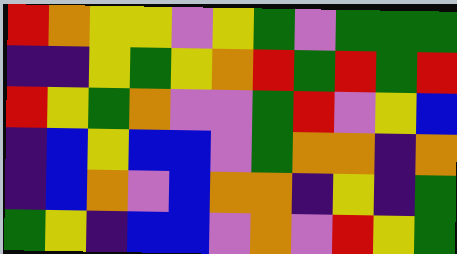[["red", "orange", "yellow", "yellow", "violet", "yellow", "green", "violet", "green", "green", "green"], ["indigo", "indigo", "yellow", "green", "yellow", "orange", "red", "green", "red", "green", "red"], ["red", "yellow", "green", "orange", "violet", "violet", "green", "red", "violet", "yellow", "blue"], ["indigo", "blue", "yellow", "blue", "blue", "violet", "green", "orange", "orange", "indigo", "orange"], ["indigo", "blue", "orange", "violet", "blue", "orange", "orange", "indigo", "yellow", "indigo", "green"], ["green", "yellow", "indigo", "blue", "blue", "violet", "orange", "violet", "red", "yellow", "green"]]